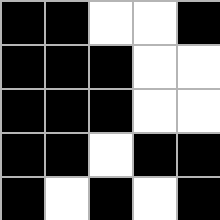[["black", "black", "white", "white", "black"], ["black", "black", "black", "white", "white"], ["black", "black", "black", "white", "white"], ["black", "black", "white", "black", "black"], ["black", "white", "black", "white", "black"]]